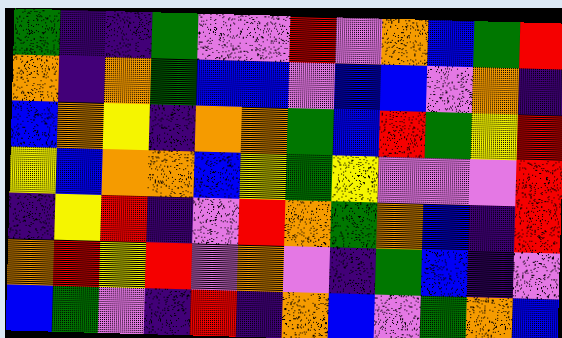[["green", "indigo", "indigo", "green", "violet", "violet", "red", "violet", "orange", "blue", "green", "red"], ["orange", "indigo", "orange", "green", "blue", "blue", "violet", "blue", "blue", "violet", "orange", "indigo"], ["blue", "orange", "yellow", "indigo", "orange", "orange", "green", "blue", "red", "green", "yellow", "red"], ["yellow", "blue", "orange", "orange", "blue", "yellow", "green", "yellow", "violet", "violet", "violet", "red"], ["indigo", "yellow", "red", "indigo", "violet", "red", "orange", "green", "orange", "blue", "indigo", "red"], ["orange", "red", "yellow", "red", "violet", "orange", "violet", "indigo", "green", "blue", "indigo", "violet"], ["blue", "green", "violet", "indigo", "red", "indigo", "orange", "blue", "violet", "green", "orange", "blue"]]